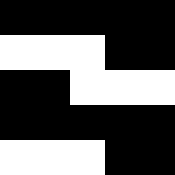[["black", "black", "black", "black", "black"], ["white", "white", "white", "black", "black"], ["black", "black", "white", "white", "white"], ["black", "black", "black", "black", "black"], ["white", "white", "white", "black", "black"]]